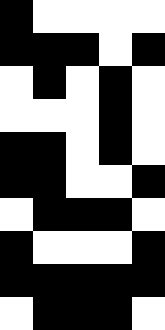[["black", "white", "white", "white", "white"], ["black", "black", "black", "white", "black"], ["white", "black", "white", "black", "white"], ["white", "white", "white", "black", "white"], ["black", "black", "white", "black", "white"], ["black", "black", "white", "white", "black"], ["white", "black", "black", "black", "white"], ["black", "white", "white", "white", "black"], ["black", "black", "black", "black", "black"], ["white", "black", "black", "black", "white"]]